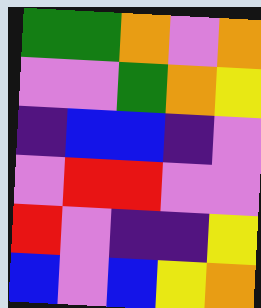[["green", "green", "orange", "violet", "orange"], ["violet", "violet", "green", "orange", "yellow"], ["indigo", "blue", "blue", "indigo", "violet"], ["violet", "red", "red", "violet", "violet"], ["red", "violet", "indigo", "indigo", "yellow"], ["blue", "violet", "blue", "yellow", "orange"]]